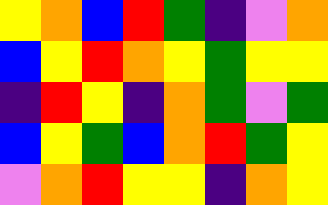[["yellow", "orange", "blue", "red", "green", "indigo", "violet", "orange"], ["blue", "yellow", "red", "orange", "yellow", "green", "yellow", "yellow"], ["indigo", "red", "yellow", "indigo", "orange", "green", "violet", "green"], ["blue", "yellow", "green", "blue", "orange", "red", "green", "yellow"], ["violet", "orange", "red", "yellow", "yellow", "indigo", "orange", "yellow"]]